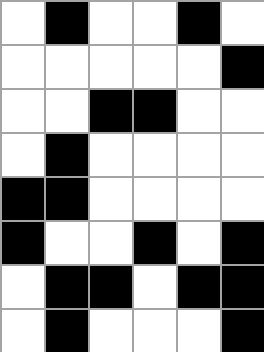[["white", "black", "white", "white", "black", "white"], ["white", "white", "white", "white", "white", "black"], ["white", "white", "black", "black", "white", "white"], ["white", "black", "white", "white", "white", "white"], ["black", "black", "white", "white", "white", "white"], ["black", "white", "white", "black", "white", "black"], ["white", "black", "black", "white", "black", "black"], ["white", "black", "white", "white", "white", "black"]]